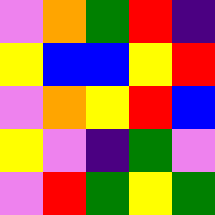[["violet", "orange", "green", "red", "indigo"], ["yellow", "blue", "blue", "yellow", "red"], ["violet", "orange", "yellow", "red", "blue"], ["yellow", "violet", "indigo", "green", "violet"], ["violet", "red", "green", "yellow", "green"]]